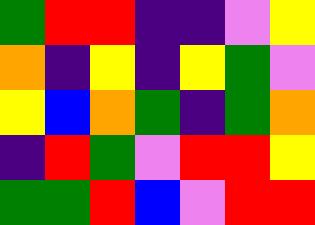[["green", "red", "red", "indigo", "indigo", "violet", "yellow"], ["orange", "indigo", "yellow", "indigo", "yellow", "green", "violet"], ["yellow", "blue", "orange", "green", "indigo", "green", "orange"], ["indigo", "red", "green", "violet", "red", "red", "yellow"], ["green", "green", "red", "blue", "violet", "red", "red"]]